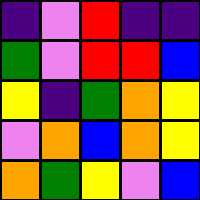[["indigo", "violet", "red", "indigo", "indigo"], ["green", "violet", "red", "red", "blue"], ["yellow", "indigo", "green", "orange", "yellow"], ["violet", "orange", "blue", "orange", "yellow"], ["orange", "green", "yellow", "violet", "blue"]]